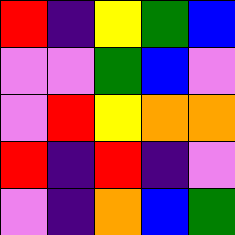[["red", "indigo", "yellow", "green", "blue"], ["violet", "violet", "green", "blue", "violet"], ["violet", "red", "yellow", "orange", "orange"], ["red", "indigo", "red", "indigo", "violet"], ["violet", "indigo", "orange", "blue", "green"]]